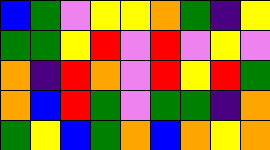[["blue", "green", "violet", "yellow", "yellow", "orange", "green", "indigo", "yellow"], ["green", "green", "yellow", "red", "violet", "red", "violet", "yellow", "violet"], ["orange", "indigo", "red", "orange", "violet", "red", "yellow", "red", "green"], ["orange", "blue", "red", "green", "violet", "green", "green", "indigo", "orange"], ["green", "yellow", "blue", "green", "orange", "blue", "orange", "yellow", "orange"]]